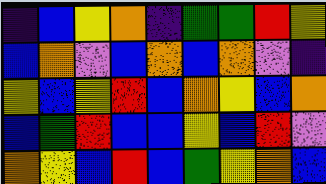[["indigo", "blue", "yellow", "orange", "indigo", "green", "green", "red", "yellow"], ["blue", "orange", "violet", "blue", "orange", "blue", "orange", "violet", "indigo"], ["yellow", "blue", "yellow", "red", "blue", "orange", "yellow", "blue", "orange"], ["blue", "green", "red", "blue", "blue", "yellow", "blue", "red", "violet"], ["orange", "yellow", "blue", "red", "blue", "green", "yellow", "orange", "blue"]]